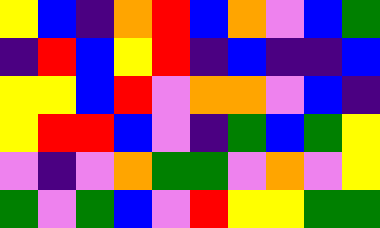[["yellow", "blue", "indigo", "orange", "red", "blue", "orange", "violet", "blue", "green"], ["indigo", "red", "blue", "yellow", "red", "indigo", "blue", "indigo", "indigo", "blue"], ["yellow", "yellow", "blue", "red", "violet", "orange", "orange", "violet", "blue", "indigo"], ["yellow", "red", "red", "blue", "violet", "indigo", "green", "blue", "green", "yellow"], ["violet", "indigo", "violet", "orange", "green", "green", "violet", "orange", "violet", "yellow"], ["green", "violet", "green", "blue", "violet", "red", "yellow", "yellow", "green", "green"]]